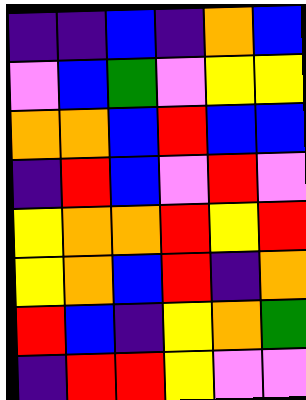[["indigo", "indigo", "blue", "indigo", "orange", "blue"], ["violet", "blue", "green", "violet", "yellow", "yellow"], ["orange", "orange", "blue", "red", "blue", "blue"], ["indigo", "red", "blue", "violet", "red", "violet"], ["yellow", "orange", "orange", "red", "yellow", "red"], ["yellow", "orange", "blue", "red", "indigo", "orange"], ["red", "blue", "indigo", "yellow", "orange", "green"], ["indigo", "red", "red", "yellow", "violet", "violet"]]